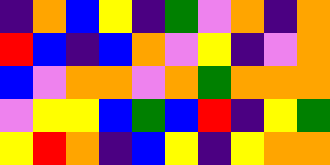[["indigo", "orange", "blue", "yellow", "indigo", "green", "violet", "orange", "indigo", "orange"], ["red", "blue", "indigo", "blue", "orange", "violet", "yellow", "indigo", "violet", "orange"], ["blue", "violet", "orange", "orange", "violet", "orange", "green", "orange", "orange", "orange"], ["violet", "yellow", "yellow", "blue", "green", "blue", "red", "indigo", "yellow", "green"], ["yellow", "red", "orange", "indigo", "blue", "yellow", "indigo", "yellow", "orange", "orange"]]